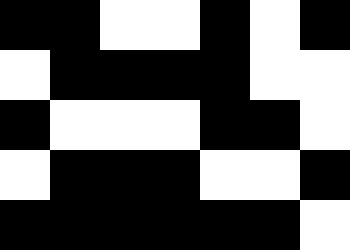[["black", "black", "white", "white", "black", "white", "black"], ["white", "black", "black", "black", "black", "white", "white"], ["black", "white", "white", "white", "black", "black", "white"], ["white", "black", "black", "black", "white", "white", "black"], ["black", "black", "black", "black", "black", "black", "white"]]